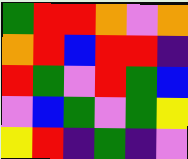[["green", "red", "red", "orange", "violet", "orange"], ["orange", "red", "blue", "red", "red", "indigo"], ["red", "green", "violet", "red", "green", "blue"], ["violet", "blue", "green", "violet", "green", "yellow"], ["yellow", "red", "indigo", "green", "indigo", "violet"]]